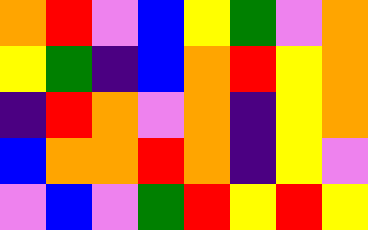[["orange", "red", "violet", "blue", "yellow", "green", "violet", "orange"], ["yellow", "green", "indigo", "blue", "orange", "red", "yellow", "orange"], ["indigo", "red", "orange", "violet", "orange", "indigo", "yellow", "orange"], ["blue", "orange", "orange", "red", "orange", "indigo", "yellow", "violet"], ["violet", "blue", "violet", "green", "red", "yellow", "red", "yellow"]]